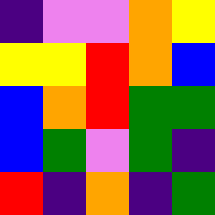[["indigo", "violet", "violet", "orange", "yellow"], ["yellow", "yellow", "red", "orange", "blue"], ["blue", "orange", "red", "green", "green"], ["blue", "green", "violet", "green", "indigo"], ["red", "indigo", "orange", "indigo", "green"]]